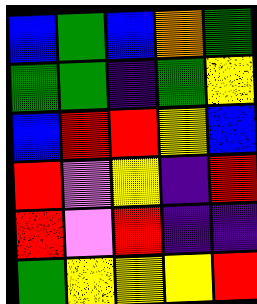[["blue", "green", "blue", "orange", "green"], ["green", "green", "indigo", "green", "yellow"], ["blue", "red", "red", "yellow", "blue"], ["red", "violet", "yellow", "indigo", "red"], ["red", "violet", "red", "indigo", "indigo"], ["green", "yellow", "yellow", "yellow", "red"]]